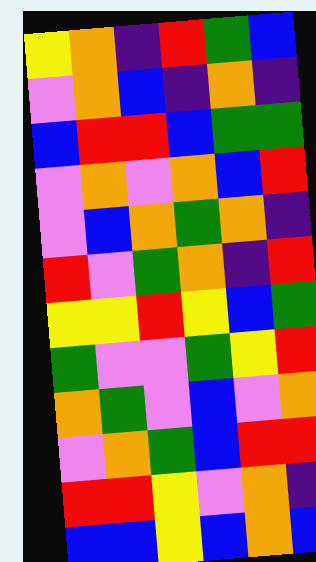[["yellow", "orange", "indigo", "red", "green", "blue"], ["violet", "orange", "blue", "indigo", "orange", "indigo"], ["blue", "red", "red", "blue", "green", "green"], ["violet", "orange", "violet", "orange", "blue", "red"], ["violet", "blue", "orange", "green", "orange", "indigo"], ["red", "violet", "green", "orange", "indigo", "red"], ["yellow", "yellow", "red", "yellow", "blue", "green"], ["green", "violet", "violet", "green", "yellow", "red"], ["orange", "green", "violet", "blue", "violet", "orange"], ["violet", "orange", "green", "blue", "red", "red"], ["red", "red", "yellow", "violet", "orange", "indigo"], ["blue", "blue", "yellow", "blue", "orange", "blue"]]